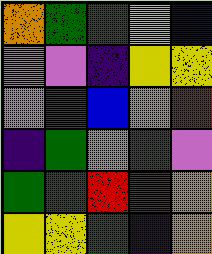[["orange", "green", "green", "yellow", "blue"], ["violet", "violet", "indigo", "yellow", "yellow"], ["violet", "green", "blue", "orange", "red"], ["indigo", "green", "orange", "green", "violet"], ["green", "green", "red", "red", "orange"], ["yellow", "yellow", "green", "indigo", "orange"]]